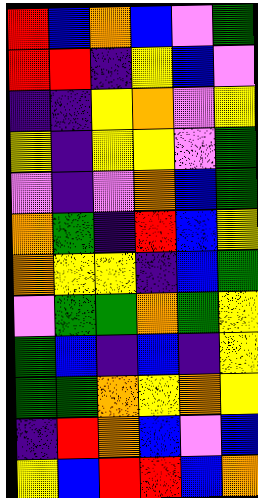[["red", "blue", "orange", "blue", "violet", "green"], ["red", "red", "indigo", "yellow", "blue", "violet"], ["indigo", "indigo", "yellow", "orange", "violet", "yellow"], ["yellow", "indigo", "yellow", "yellow", "violet", "green"], ["violet", "indigo", "violet", "orange", "blue", "green"], ["orange", "green", "indigo", "red", "blue", "yellow"], ["orange", "yellow", "yellow", "indigo", "blue", "green"], ["violet", "green", "green", "orange", "green", "yellow"], ["green", "blue", "indigo", "blue", "indigo", "yellow"], ["green", "green", "orange", "yellow", "orange", "yellow"], ["indigo", "red", "orange", "blue", "violet", "blue"], ["yellow", "blue", "red", "red", "blue", "orange"]]